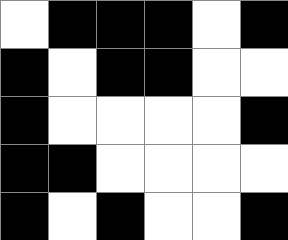[["white", "black", "black", "black", "white", "black"], ["black", "white", "black", "black", "white", "white"], ["black", "white", "white", "white", "white", "black"], ["black", "black", "white", "white", "white", "white"], ["black", "white", "black", "white", "white", "black"]]